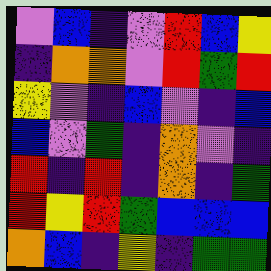[["violet", "blue", "indigo", "violet", "red", "blue", "yellow"], ["indigo", "orange", "orange", "violet", "red", "green", "red"], ["yellow", "violet", "indigo", "blue", "violet", "indigo", "blue"], ["blue", "violet", "green", "indigo", "orange", "violet", "indigo"], ["red", "indigo", "red", "indigo", "orange", "indigo", "green"], ["red", "yellow", "red", "green", "blue", "blue", "blue"], ["orange", "blue", "indigo", "yellow", "indigo", "green", "green"]]